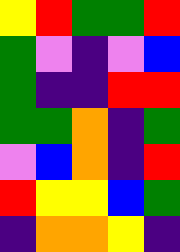[["yellow", "red", "green", "green", "red"], ["green", "violet", "indigo", "violet", "blue"], ["green", "indigo", "indigo", "red", "red"], ["green", "green", "orange", "indigo", "green"], ["violet", "blue", "orange", "indigo", "red"], ["red", "yellow", "yellow", "blue", "green"], ["indigo", "orange", "orange", "yellow", "indigo"]]